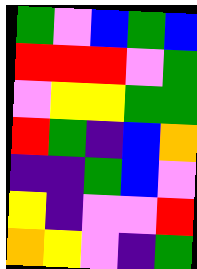[["green", "violet", "blue", "green", "blue"], ["red", "red", "red", "violet", "green"], ["violet", "yellow", "yellow", "green", "green"], ["red", "green", "indigo", "blue", "orange"], ["indigo", "indigo", "green", "blue", "violet"], ["yellow", "indigo", "violet", "violet", "red"], ["orange", "yellow", "violet", "indigo", "green"]]